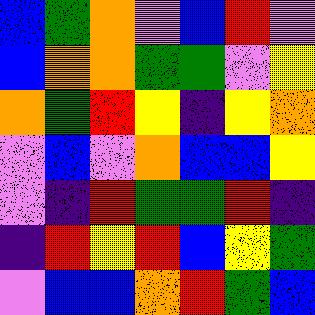[["blue", "green", "orange", "violet", "blue", "red", "violet"], ["blue", "orange", "orange", "green", "green", "violet", "yellow"], ["orange", "green", "red", "yellow", "indigo", "yellow", "orange"], ["violet", "blue", "violet", "orange", "blue", "blue", "yellow"], ["violet", "indigo", "red", "green", "green", "red", "indigo"], ["indigo", "red", "yellow", "red", "blue", "yellow", "green"], ["violet", "blue", "blue", "orange", "red", "green", "blue"]]